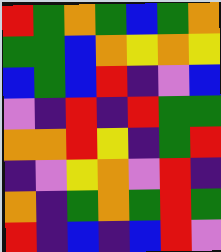[["red", "green", "orange", "green", "blue", "green", "orange"], ["green", "green", "blue", "orange", "yellow", "orange", "yellow"], ["blue", "green", "blue", "red", "indigo", "violet", "blue"], ["violet", "indigo", "red", "indigo", "red", "green", "green"], ["orange", "orange", "red", "yellow", "indigo", "green", "red"], ["indigo", "violet", "yellow", "orange", "violet", "red", "indigo"], ["orange", "indigo", "green", "orange", "green", "red", "green"], ["red", "indigo", "blue", "indigo", "blue", "red", "violet"]]